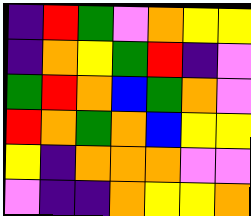[["indigo", "red", "green", "violet", "orange", "yellow", "yellow"], ["indigo", "orange", "yellow", "green", "red", "indigo", "violet"], ["green", "red", "orange", "blue", "green", "orange", "violet"], ["red", "orange", "green", "orange", "blue", "yellow", "yellow"], ["yellow", "indigo", "orange", "orange", "orange", "violet", "violet"], ["violet", "indigo", "indigo", "orange", "yellow", "yellow", "orange"]]